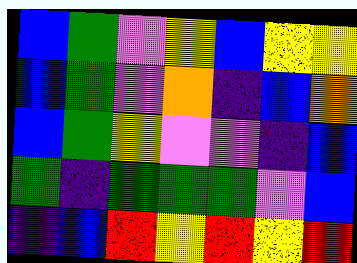[["blue", "green", "violet", "yellow", "blue", "yellow", "yellow"], ["blue", "green", "violet", "orange", "indigo", "blue", "orange"], ["blue", "green", "yellow", "violet", "violet", "indigo", "blue"], ["green", "indigo", "green", "green", "green", "violet", "blue"], ["indigo", "blue", "red", "yellow", "red", "yellow", "red"]]